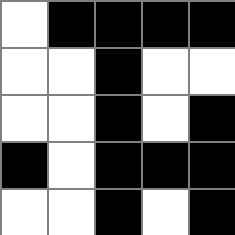[["white", "black", "black", "black", "black"], ["white", "white", "black", "white", "white"], ["white", "white", "black", "white", "black"], ["black", "white", "black", "black", "black"], ["white", "white", "black", "white", "black"]]